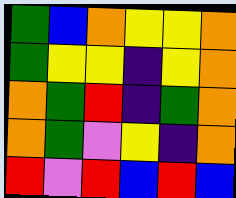[["green", "blue", "orange", "yellow", "yellow", "orange"], ["green", "yellow", "yellow", "indigo", "yellow", "orange"], ["orange", "green", "red", "indigo", "green", "orange"], ["orange", "green", "violet", "yellow", "indigo", "orange"], ["red", "violet", "red", "blue", "red", "blue"]]